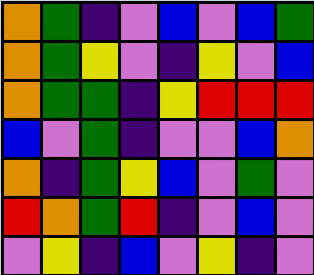[["orange", "green", "indigo", "violet", "blue", "violet", "blue", "green"], ["orange", "green", "yellow", "violet", "indigo", "yellow", "violet", "blue"], ["orange", "green", "green", "indigo", "yellow", "red", "red", "red"], ["blue", "violet", "green", "indigo", "violet", "violet", "blue", "orange"], ["orange", "indigo", "green", "yellow", "blue", "violet", "green", "violet"], ["red", "orange", "green", "red", "indigo", "violet", "blue", "violet"], ["violet", "yellow", "indigo", "blue", "violet", "yellow", "indigo", "violet"]]